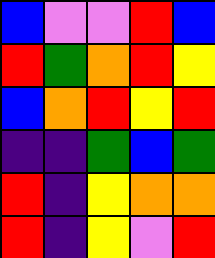[["blue", "violet", "violet", "red", "blue"], ["red", "green", "orange", "red", "yellow"], ["blue", "orange", "red", "yellow", "red"], ["indigo", "indigo", "green", "blue", "green"], ["red", "indigo", "yellow", "orange", "orange"], ["red", "indigo", "yellow", "violet", "red"]]